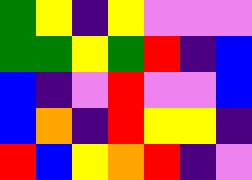[["green", "yellow", "indigo", "yellow", "violet", "violet", "violet"], ["green", "green", "yellow", "green", "red", "indigo", "blue"], ["blue", "indigo", "violet", "red", "violet", "violet", "blue"], ["blue", "orange", "indigo", "red", "yellow", "yellow", "indigo"], ["red", "blue", "yellow", "orange", "red", "indigo", "violet"]]